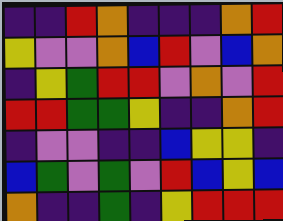[["indigo", "indigo", "red", "orange", "indigo", "indigo", "indigo", "orange", "red"], ["yellow", "violet", "violet", "orange", "blue", "red", "violet", "blue", "orange"], ["indigo", "yellow", "green", "red", "red", "violet", "orange", "violet", "red"], ["red", "red", "green", "green", "yellow", "indigo", "indigo", "orange", "red"], ["indigo", "violet", "violet", "indigo", "indigo", "blue", "yellow", "yellow", "indigo"], ["blue", "green", "violet", "green", "violet", "red", "blue", "yellow", "blue"], ["orange", "indigo", "indigo", "green", "indigo", "yellow", "red", "red", "red"]]